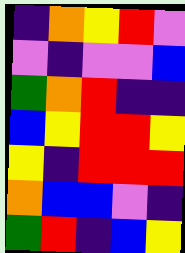[["indigo", "orange", "yellow", "red", "violet"], ["violet", "indigo", "violet", "violet", "blue"], ["green", "orange", "red", "indigo", "indigo"], ["blue", "yellow", "red", "red", "yellow"], ["yellow", "indigo", "red", "red", "red"], ["orange", "blue", "blue", "violet", "indigo"], ["green", "red", "indigo", "blue", "yellow"]]